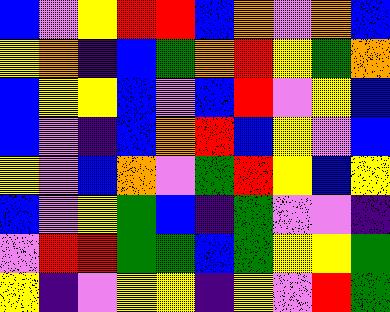[["blue", "violet", "yellow", "red", "red", "blue", "orange", "violet", "orange", "blue"], ["yellow", "orange", "indigo", "blue", "green", "orange", "red", "yellow", "green", "orange"], ["blue", "yellow", "yellow", "blue", "violet", "blue", "red", "violet", "yellow", "blue"], ["blue", "violet", "indigo", "blue", "orange", "red", "blue", "yellow", "violet", "blue"], ["yellow", "violet", "blue", "orange", "violet", "green", "red", "yellow", "blue", "yellow"], ["blue", "violet", "yellow", "green", "blue", "indigo", "green", "violet", "violet", "indigo"], ["violet", "red", "red", "green", "green", "blue", "green", "yellow", "yellow", "green"], ["yellow", "indigo", "violet", "yellow", "yellow", "indigo", "yellow", "violet", "red", "green"]]